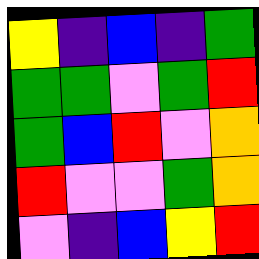[["yellow", "indigo", "blue", "indigo", "green"], ["green", "green", "violet", "green", "red"], ["green", "blue", "red", "violet", "orange"], ["red", "violet", "violet", "green", "orange"], ["violet", "indigo", "blue", "yellow", "red"]]